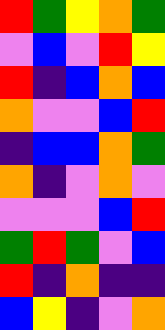[["red", "green", "yellow", "orange", "green"], ["violet", "blue", "violet", "red", "yellow"], ["red", "indigo", "blue", "orange", "blue"], ["orange", "violet", "violet", "blue", "red"], ["indigo", "blue", "blue", "orange", "green"], ["orange", "indigo", "violet", "orange", "violet"], ["violet", "violet", "violet", "blue", "red"], ["green", "red", "green", "violet", "blue"], ["red", "indigo", "orange", "indigo", "indigo"], ["blue", "yellow", "indigo", "violet", "orange"]]